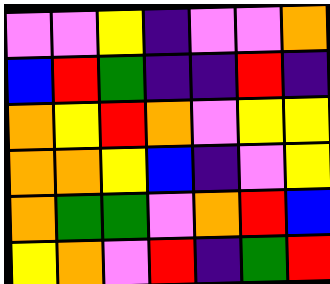[["violet", "violet", "yellow", "indigo", "violet", "violet", "orange"], ["blue", "red", "green", "indigo", "indigo", "red", "indigo"], ["orange", "yellow", "red", "orange", "violet", "yellow", "yellow"], ["orange", "orange", "yellow", "blue", "indigo", "violet", "yellow"], ["orange", "green", "green", "violet", "orange", "red", "blue"], ["yellow", "orange", "violet", "red", "indigo", "green", "red"]]